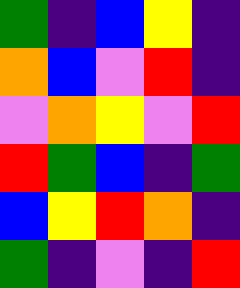[["green", "indigo", "blue", "yellow", "indigo"], ["orange", "blue", "violet", "red", "indigo"], ["violet", "orange", "yellow", "violet", "red"], ["red", "green", "blue", "indigo", "green"], ["blue", "yellow", "red", "orange", "indigo"], ["green", "indigo", "violet", "indigo", "red"]]